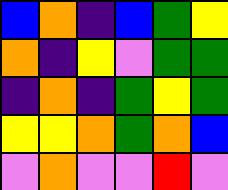[["blue", "orange", "indigo", "blue", "green", "yellow"], ["orange", "indigo", "yellow", "violet", "green", "green"], ["indigo", "orange", "indigo", "green", "yellow", "green"], ["yellow", "yellow", "orange", "green", "orange", "blue"], ["violet", "orange", "violet", "violet", "red", "violet"]]